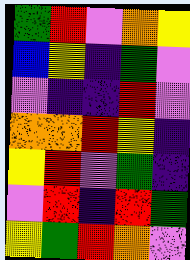[["green", "red", "violet", "orange", "yellow"], ["blue", "yellow", "indigo", "green", "violet"], ["violet", "indigo", "indigo", "red", "violet"], ["orange", "orange", "red", "yellow", "indigo"], ["yellow", "red", "violet", "green", "indigo"], ["violet", "red", "indigo", "red", "green"], ["yellow", "green", "red", "orange", "violet"]]